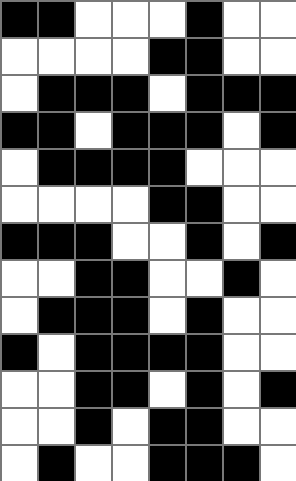[["black", "black", "white", "white", "white", "black", "white", "white"], ["white", "white", "white", "white", "black", "black", "white", "white"], ["white", "black", "black", "black", "white", "black", "black", "black"], ["black", "black", "white", "black", "black", "black", "white", "black"], ["white", "black", "black", "black", "black", "white", "white", "white"], ["white", "white", "white", "white", "black", "black", "white", "white"], ["black", "black", "black", "white", "white", "black", "white", "black"], ["white", "white", "black", "black", "white", "white", "black", "white"], ["white", "black", "black", "black", "white", "black", "white", "white"], ["black", "white", "black", "black", "black", "black", "white", "white"], ["white", "white", "black", "black", "white", "black", "white", "black"], ["white", "white", "black", "white", "black", "black", "white", "white"], ["white", "black", "white", "white", "black", "black", "black", "white"]]